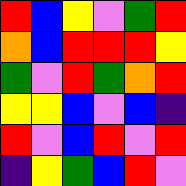[["red", "blue", "yellow", "violet", "green", "red"], ["orange", "blue", "red", "red", "red", "yellow"], ["green", "violet", "red", "green", "orange", "red"], ["yellow", "yellow", "blue", "violet", "blue", "indigo"], ["red", "violet", "blue", "red", "violet", "red"], ["indigo", "yellow", "green", "blue", "red", "violet"]]